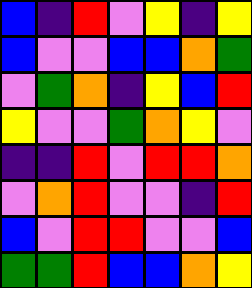[["blue", "indigo", "red", "violet", "yellow", "indigo", "yellow"], ["blue", "violet", "violet", "blue", "blue", "orange", "green"], ["violet", "green", "orange", "indigo", "yellow", "blue", "red"], ["yellow", "violet", "violet", "green", "orange", "yellow", "violet"], ["indigo", "indigo", "red", "violet", "red", "red", "orange"], ["violet", "orange", "red", "violet", "violet", "indigo", "red"], ["blue", "violet", "red", "red", "violet", "violet", "blue"], ["green", "green", "red", "blue", "blue", "orange", "yellow"]]